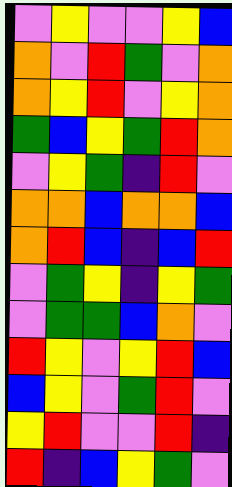[["violet", "yellow", "violet", "violet", "yellow", "blue"], ["orange", "violet", "red", "green", "violet", "orange"], ["orange", "yellow", "red", "violet", "yellow", "orange"], ["green", "blue", "yellow", "green", "red", "orange"], ["violet", "yellow", "green", "indigo", "red", "violet"], ["orange", "orange", "blue", "orange", "orange", "blue"], ["orange", "red", "blue", "indigo", "blue", "red"], ["violet", "green", "yellow", "indigo", "yellow", "green"], ["violet", "green", "green", "blue", "orange", "violet"], ["red", "yellow", "violet", "yellow", "red", "blue"], ["blue", "yellow", "violet", "green", "red", "violet"], ["yellow", "red", "violet", "violet", "red", "indigo"], ["red", "indigo", "blue", "yellow", "green", "violet"]]